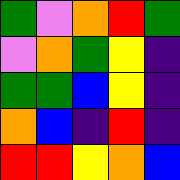[["green", "violet", "orange", "red", "green"], ["violet", "orange", "green", "yellow", "indigo"], ["green", "green", "blue", "yellow", "indigo"], ["orange", "blue", "indigo", "red", "indigo"], ["red", "red", "yellow", "orange", "blue"]]